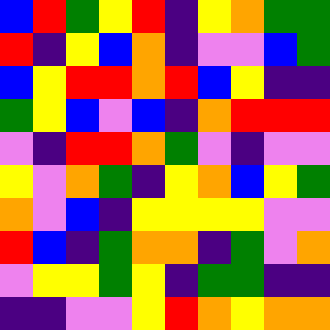[["blue", "red", "green", "yellow", "red", "indigo", "yellow", "orange", "green", "green"], ["red", "indigo", "yellow", "blue", "orange", "indigo", "violet", "violet", "blue", "green"], ["blue", "yellow", "red", "red", "orange", "red", "blue", "yellow", "indigo", "indigo"], ["green", "yellow", "blue", "violet", "blue", "indigo", "orange", "red", "red", "red"], ["violet", "indigo", "red", "red", "orange", "green", "violet", "indigo", "violet", "violet"], ["yellow", "violet", "orange", "green", "indigo", "yellow", "orange", "blue", "yellow", "green"], ["orange", "violet", "blue", "indigo", "yellow", "yellow", "yellow", "yellow", "violet", "violet"], ["red", "blue", "indigo", "green", "orange", "orange", "indigo", "green", "violet", "orange"], ["violet", "yellow", "yellow", "green", "yellow", "indigo", "green", "green", "indigo", "indigo"], ["indigo", "indigo", "violet", "violet", "yellow", "red", "orange", "yellow", "orange", "orange"]]